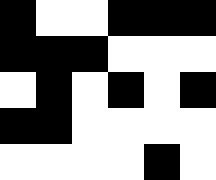[["black", "white", "white", "black", "black", "black"], ["black", "black", "black", "white", "white", "white"], ["white", "black", "white", "black", "white", "black"], ["black", "black", "white", "white", "white", "white"], ["white", "white", "white", "white", "black", "white"]]